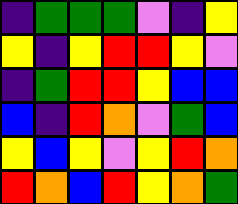[["indigo", "green", "green", "green", "violet", "indigo", "yellow"], ["yellow", "indigo", "yellow", "red", "red", "yellow", "violet"], ["indigo", "green", "red", "red", "yellow", "blue", "blue"], ["blue", "indigo", "red", "orange", "violet", "green", "blue"], ["yellow", "blue", "yellow", "violet", "yellow", "red", "orange"], ["red", "orange", "blue", "red", "yellow", "orange", "green"]]